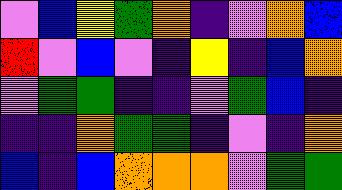[["violet", "blue", "yellow", "green", "orange", "indigo", "violet", "orange", "blue"], ["red", "violet", "blue", "violet", "indigo", "yellow", "indigo", "blue", "orange"], ["violet", "green", "green", "indigo", "indigo", "violet", "green", "blue", "indigo"], ["indigo", "indigo", "orange", "green", "green", "indigo", "violet", "indigo", "orange"], ["blue", "indigo", "blue", "orange", "orange", "orange", "violet", "green", "green"]]